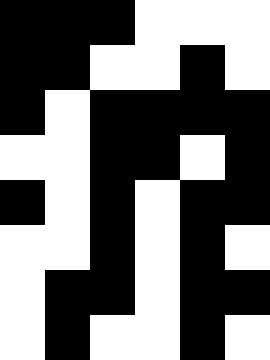[["black", "black", "black", "white", "white", "white"], ["black", "black", "white", "white", "black", "white"], ["black", "white", "black", "black", "black", "black"], ["white", "white", "black", "black", "white", "black"], ["black", "white", "black", "white", "black", "black"], ["white", "white", "black", "white", "black", "white"], ["white", "black", "black", "white", "black", "black"], ["white", "black", "white", "white", "black", "white"]]